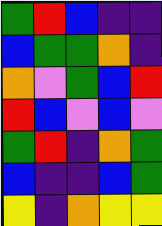[["green", "red", "blue", "indigo", "indigo"], ["blue", "green", "green", "orange", "indigo"], ["orange", "violet", "green", "blue", "red"], ["red", "blue", "violet", "blue", "violet"], ["green", "red", "indigo", "orange", "green"], ["blue", "indigo", "indigo", "blue", "green"], ["yellow", "indigo", "orange", "yellow", "yellow"]]